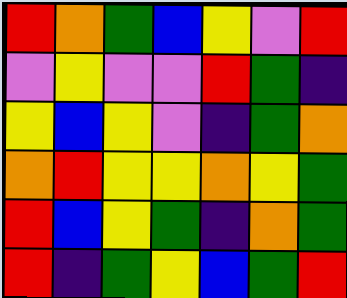[["red", "orange", "green", "blue", "yellow", "violet", "red"], ["violet", "yellow", "violet", "violet", "red", "green", "indigo"], ["yellow", "blue", "yellow", "violet", "indigo", "green", "orange"], ["orange", "red", "yellow", "yellow", "orange", "yellow", "green"], ["red", "blue", "yellow", "green", "indigo", "orange", "green"], ["red", "indigo", "green", "yellow", "blue", "green", "red"]]